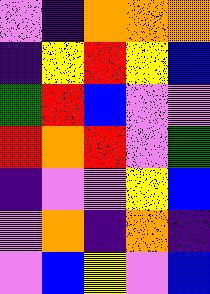[["violet", "indigo", "orange", "orange", "orange"], ["indigo", "yellow", "red", "yellow", "blue"], ["green", "red", "blue", "violet", "violet"], ["red", "orange", "red", "violet", "green"], ["indigo", "violet", "violet", "yellow", "blue"], ["violet", "orange", "indigo", "orange", "indigo"], ["violet", "blue", "yellow", "violet", "blue"]]